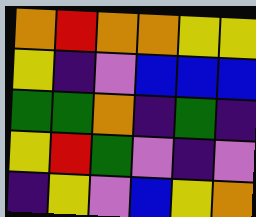[["orange", "red", "orange", "orange", "yellow", "yellow"], ["yellow", "indigo", "violet", "blue", "blue", "blue"], ["green", "green", "orange", "indigo", "green", "indigo"], ["yellow", "red", "green", "violet", "indigo", "violet"], ["indigo", "yellow", "violet", "blue", "yellow", "orange"]]